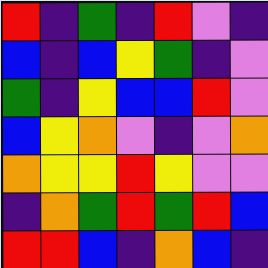[["red", "indigo", "green", "indigo", "red", "violet", "indigo"], ["blue", "indigo", "blue", "yellow", "green", "indigo", "violet"], ["green", "indigo", "yellow", "blue", "blue", "red", "violet"], ["blue", "yellow", "orange", "violet", "indigo", "violet", "orange"], ["orange", "yellow", "yellow", "red", "yellow", "violet", "violet"], ["indigo", "orange", "green", "red", "green", "red", "blue"], ["red", "red", "blue", "indigo", "orange", "blue", "indigo"]]